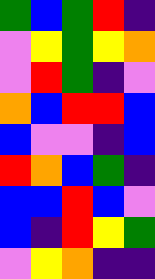[["green", "blue", "green", "red", "indigo"], ["violet", "yellow", "green", "yellow", "orange"], ["violet", "red", "green", "indigo", "violet"], ["orange", "blue", "red", "red", "blue"], ["blue", "violet", "violet", "indigo", "blue"], ["red", "orange", "blue", "green", "indigo"], ["blue", "blue", "red", "blue", "violet"], ["blue", "indigo", "red", "yellow", "green"], ["violet", "yellow", "orange", "indigo", "indigo"]]